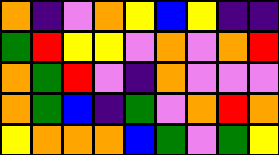[["orange", "indigo", "violet", "orange", "yellow", "blue", "yellow", "indigo", "indigo"], ["green", "red", "yellow", "yellow", "violet", "orange", "violet", "orange", "red"], ["orange", "green", "red", "violet", "indigo", "orange", "violet", "violet", "violet"], ["orange", "green", "blue", "indigo", "green", "violet", "orange", "red", "orange"], ["yellow", "orange", "orange", "orange", "blue", "green", "violet", "green", "yellow"]]